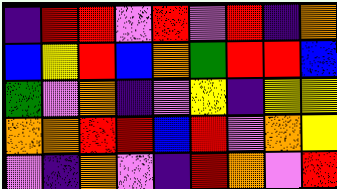[["indigo", "red", "red", "violet", "red", "violet", "red", "indigo", "orange"], ["blue", "yellow", "red", "blue", "orange", "green", "red", "red", "blue"], ["green", "violet", "orange", "indigo", "violet", "yellow", "indigo", "yellow", "yellow"], ["orange", "orange", "red", "red", "blue", "red", "violet", "orange", "yellow"], ["violet", "indigo", "orange", "violet", "indigo", "red", "orange", "violet", "red"]]